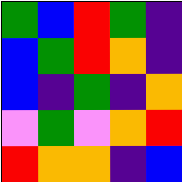[["green", "blue", "red", "green", "indigo"], ["blue", "green", "red", "orange", "indigo"], ["blue", "indigo", "green", "indigo", "orange"], ["violet", "green", "violet", "orange", "red"], ["red", "orange", "orange", "indigo", "blue"]]